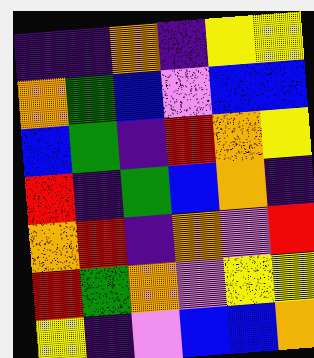[["indigo", "indigo", "orange", "indigo", "yellow", "yellow"], ["orange", "green", "blue", "violet", "blue", "blue"], ["blue", "green", "indigo", "red", "orange", "yellow"], ["red", "indigo", "green", "blue", "orange", "indigo"], ["orange", "red", "indigo", "orange", "violet", "red"], ["red", "green", "orange", "violet", "yellow", "yellow"], ["yellow", "indigo", "violet", "blue", "blue", "orange"]]